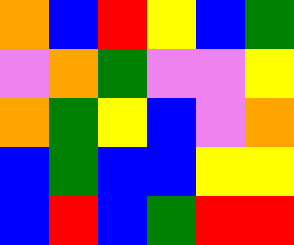[["orange", "blue", "red", "yellow", "blue", "green"], ["violet", "orange", "green", "violet", "violet", "yellow"], ["orange", "green", "yellow", "blue", "violet", "orange"], ["blue", "green", "blue", "blue", "yellow", "yellow"], ["blue", "red", "blue", "green", "red", "red"]]